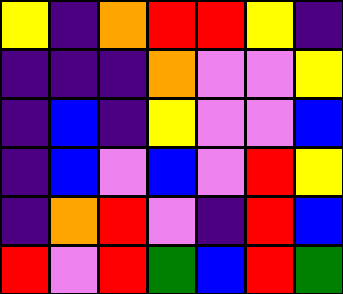[["yellow", "indigo", "orange", "red", "red", "yellow", "indigo"], ["indigo", "indigo", "indigo", "orange", "violet", "violet", "yellow"], ["indigo", "blue", "indigo", "yellow", "violet", "violet", "blue"], ["indigo", "blue", "violet", "blue", "violet", "red", "yellow"], ["indigo", "orange", "red", "violet", "indigo", "red", "blue"], ["red", "violet", "red", "green", "blue", "red", "green"]]